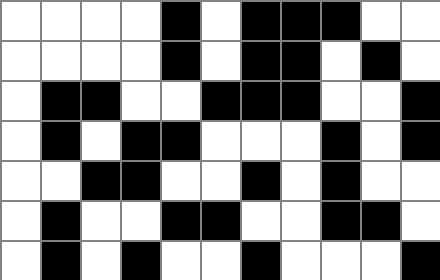[["white", "white", "white", "white", "black", "white", "black", "black", "black", "white", "white"], ["white", "white", "white", "white", "black", "white", "black", "black", "white", "black", "white"], ["white", "black", "black", "white", "white", "black", "black", "black", "white", "white", "black"], ["white", "black", "white", "black", "black", "white", "white", "white", "black", "white", "black"], ["white", "white", "black", "black", "white", "white", "black", "white", "black", "white", "white"], ["white", "black", "white", "white", "black", "black", "white", "white", "black", "black", "white"], ["white", "black", "white", "black", "white", "white", "black", "white", "white", "white", "black"]]